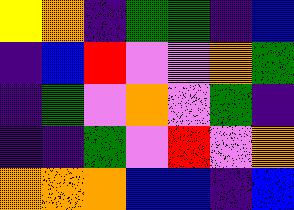[["yellow", "orange", "indigo", "green", "green", "indigo", "blue"], ["indigo", "blue", "red", "violet", "violet", "orange", "green"], ["indigo", "green", "violet", "orange", "violet", "green", "indigo"], ["indigo", "indigo", "green", "violet", "red", "violet", "orange"], ["orange", "orange", "orange", "blue", "blue", "indigo", "blue"]]